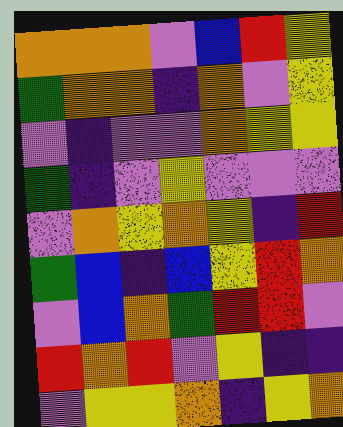[["orange", "orange", "orange", "violet", "blue", "red", "yellow"], ["green", "orange", "orange", "indigo", "orange", "violet", "yellow"], ["violet", "indigo", "violet", "violet", "orange", "yellow", "yellow"], ["green", "indigo", "violet", "yellow", "violet", "violet", "violet"], ["violet", "orange", "yellow", "orange", "yellow", "indigo", "red"], ["green", "blue", "indigo", "blue", "yellow", "red", "orange"], ["violet", "blue", "orange", "green", "red", "red", "violet"], ["red", "orange", "red", "violet", "yellow", "indigo", "indigo"], ["violet", "yellow", "yellow", "orange", "indigo", "yellow", "orange"]]